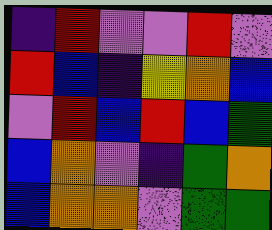[["indigo", "red", "violet", "violet", "red", "violet"], ["red", "blue", "indigo", "yellow", "orange", "blue"], ["violet", "red", "blue", "red", "blue", "green"], ["blue", "orange", "violet", "indigo", "green", "orange"], ["blue", "orange", "orange", "violet", "green", "green"]]